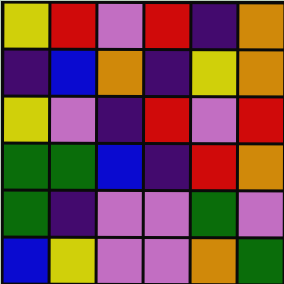[["yellow", "red", "violet", "red", "indigo", "orange"], ["indigo", "blue", "orange", "indigo", "yellow", "orange"], ["yellow", "violet", "indigo", "red", "violet", "red"], ["green", "green", "blue", "indigo", "red", "orange"], ["green", "indigo", "violet", "violet", "green", "violet"], ["blue", "yellow", "violet", "violet", "orange", "green"]]